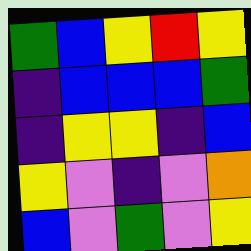[["green", "blue", "yellow", "red", "yellow"], ["indigo", "blue", "blue", "blue", "green"], ["indigo", "yellow", "yellow", "indigo", "blue"], ["yellow", "violet", "indigo", "violet", "orange"], ["blue", "violet", "green", "violet", "yellow"]]